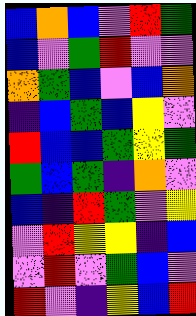[["blue", "orange", "blue", "violet", "red", "green"], ["blue", "violet", "green", "red", "violet", "violet"], ["orange", "green", "blue", "violet", "blue", "orange"], ["indigo", "blue", "green", "blue", "yellow", "violet"], ["red", "blue", "blue", "green", "yellow", "green"], ["green", "blue", "green", "indigo", "orange", "violet"], ["blue", "indigo", "red", "green", "violet", "yellow"], ["violet", "red", "yellow", "yellow", "indigo", "blue"], ["violet", "red", "violet", "green", "blue", "violet"], ["red", "violet", "indigo", "yellow", "blue", "red"]]